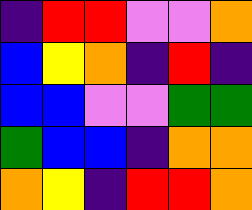[["indigo", "red", "red", "violet", "violet", "orange"], ["blue", "yellow", "orange", "indigo", "red", "indigo"], ["blue", "blue", "violet", "violet", "green", "green"], ["green", "blue", "blue", "indigo", "orange", "orange"], ["orange", "yellow", "indigo", "red", "red", "orange"]]